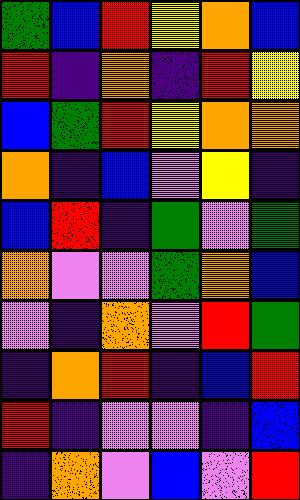[["green", "blue", "red", "yellow", "orange", "blue"], ["red", "indigo", "orange", "indigo", "red", "yellow"], ["blue", "green", "red", "yellow", "orange", "orange"], ["orange", "indigo", "blue", "violet", "yellow", "indigo"], ["blue", "red", "indigo", "green", "violet", "green"], ["orange", "violet", "violet", "green", "orange", "blue"], ["violet", "indigo", "orange", "violet", "red", "green"], ["indigo", "orange", "red", "indigo", "blue", "red"], ["red", "indigo", "violet", "violet", "indigo", "blue"], ["indigo", "orange", "violet", "blue", "violet", "red"]]